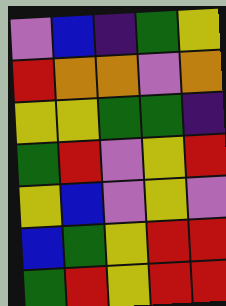[["violet", "blue", "indigo", "green", "yellow"], ["red", "orange", "orange", "violet", "orange"], ["yellow", "yellow", "green", "green", "indigo"], ["green", "red", "violet", "yellow", "red"], ["yellow", "blue", "violet", "yellow", "violet"], ["blue", "green", "yellow", "red", "red"], ["green", "red", "yellow", "red", "red"]]